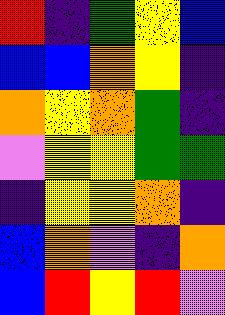[["red", "indigo", "green", "yellow", "blue"], ["blue", "blue", "orange", "yellow", "indigo"], ["orange", "yellow", "orange", "green", "indigo"], ["violet", "yellow", "yellow", "green", "green"], ["indigo", "yellow", "yellow", "orange", "indigo"], ["blue", "orange", "violet", "indigo", "orange"], ["blue", "red", "yellow", "red", "violet"]]